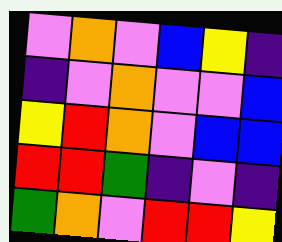[["violet", "orange", "violet", "blue", "yellow", "indigo"], ["indigo", "violet", "orange", "violet", "violet", "blue"], ["yellow", "red", "orange", "violet", "blue", "blue"], ["red", "red", "green", "indigo", "violet", "indigo"], ["green", "orange", "violet", "red", "red", "yellow"]]